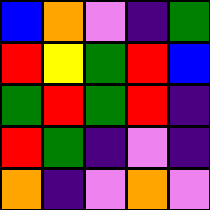[["blue", "orange", "violet", "indigo", "green"], ["red", "yellow", "green", "red", "blue"], ["green", "red", "green", "red", "indigo"], ["red", "green", "indigo", "violet", "indigo"], ["orange", "indigo", "violet", "orange", "violet"]]